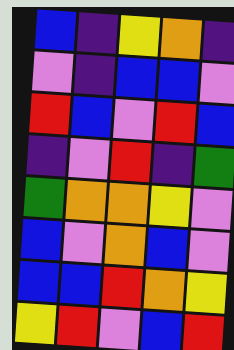[["blue", "indigo", "yellow", "orange", "indigo"], ["violet", "indigo", "blue", "blue", "violet"], ["red", "blue", "violet", "red", "blue"], ["indigo", "violet", "red", "indigo", "green"], ["green", "orange", "orange", "yellow", "violet"], ["blue", "violet", "orange", "blue", "violet"], ["blue", "blue", "red", "orange", "yellow"], ["yellow", "red", "violet", "blue", "red"]]